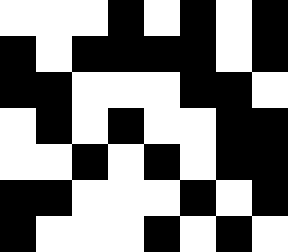[["white", "white", "white", "black", "white", "black", "white", "black"], ["black", "white", "black", "black", "black", "black", "white", "black"], ["black", "black", "white", "white", "white", "black", "black", "white"], ["white", "black", "white", "black", "white", "white", "black", "black"], ["white", "white", "black", "white", "black", "white", "black", "black"], ["black", "black", "white", "white", "white", "black", "white", "black"], ["black", "white", "white", "white", "black", "white", "black", "white"]]